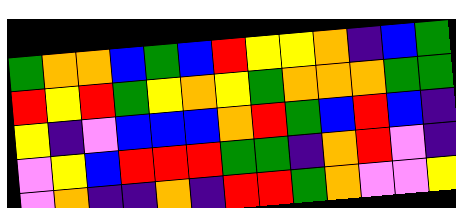[["green", "orange", "orange", "blue", "green", "blue", "red", "yellow", "yellow", "orange", "indigo", "blue", "green"], ["red", "yellow", "red", "green", "yellow", "orange", "yellow", "green", "orange", "orange", "orange", "green", "green"], ["yellow", "indigo", "violet", "blue", "blue", "blue", "orange", "red", "green", "blue", "red", "blue", "indigo"], ["violet", "yellow", "blue", "red", "red", "red", "green", "green", "indigo", "orange", "red", "violet", "indigo"], ["violet", "orange", "indigo", "indigo", "orange", "indigo", "red", "red", "green", "orange", "violet", "violet", "yellow"]]